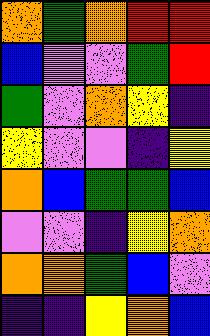[["orange", "green", "orange", "red", "red"], ["blue", "violet", "violet", "green", "red"], ["green", "violet", "orange", "yellow", "indigo"], ["yellow", "violet", "violet", "indigo", "yellow"], ["orange", "blue", "green", "green", "blue"], ["violet", "violet", "indigo", "yellow", "orange"], ["orange", "orange", "green", "blue", "violet"], ["indigo", "indigo", "yellow", "orange", "blue"]]